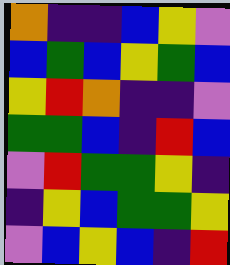[["orange", "indigo", "indigo", "blue", "yellow", "violet"], ["blue", "green", "blue", "yellow", "green", "blue"], ["yellow", "red", "orange", "indigo", "indigo", "violet"], ["green", "green", "blue", "indigo", "red", "blue"], ["violet", "red", "green", "green", "yellow", "indigo"], ["indigo", "yellow", "blue", "green", "green", "yellow"], ["violet", "blue", "yellow", "blue", "indigo", "red"]]